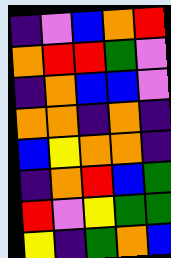[["indigo", "violet", "blue", "orange", "red"], ["orange", "red", "red", "green", "violet"], ["indigo", "orange", "blue", "blue", "violet"], ["orange", "orange", "indigo", "orange", "indigo"], ["blue", "yellow", "orange", "orange", "indigo"], ["indigo", "orange", "red", "blue", "green"], ["red", "violet", "yellow", "green", "green"], ["yellow", "indigo", "green", "orange", "blue"]]